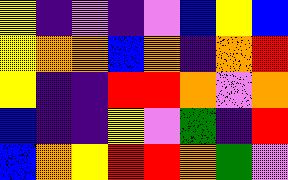[["yellow", "indigo", "violet", "indigo", "violet", "blue", "yellow", "blue"], ["yellow", "orange", "orange", "blue", "orange", "indigo", "orange", "red"], ["yellow", "indigo", "indigo", "red", "red", "orange", "violet", "orange"], ["blue", "indigo", "indigo", "yellow", "violet", "green", "indigo", "red"], ["blue", "orange", "yellow", "red", "red", "orange", "green", "violet"]]